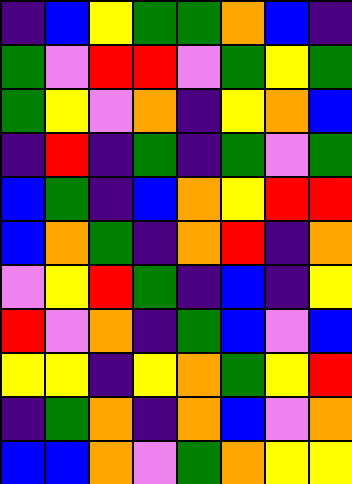[["indigo", "blue", "yellow", "green", "green", "orange", "blue", "indigo"], ["green", "violet", "red", "red", "violet", "green", "yellow", "green"], ["green", "yellow", "violet", "orange", "indigo", "yellow", "orange", "blue"], ["indigo", "red", "indigo", "green", "indigo", "green", "violet", "green"], ["blue", "green", "indigo", "blue", "orange", "yellow", "red", "red"], ["blue", "orange", "green", "indigo", "orange", "red", "indigo", "orange"], ["violet", "yellow", "red", "green", "indigo", "blue", "indigo", "yellow"], ["red", "violet", "orange", "indigo", "green", "blue", "violet", "blue"], ["yellow", "yellow", "indigo", "yellow", "orange", "green", "yellow", "red"], ["indigo", "green", "orange", "indigo", "orange", "blue", "violet", "orange"], ["blue", "blue", "orange", "violet", "green", "orange", "yellow", "yellow"]]